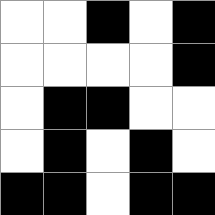[["white", "white", "black", "white", "black"], ["white", "white", "white", "white", "black"], ["white", "black", "black", "white", "white"], ["white", "black", "white", "black", "white"], ["black", "black", "white", "black", "black"]]